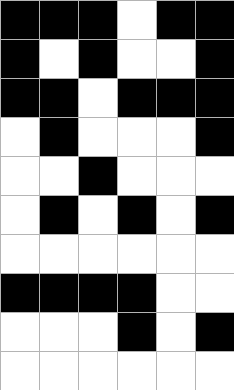[["black", "black", "black", "white", "black", "black"], ["black", "white", "black", "white", "white", "black"], ["black", "black", "white", "black", "black", "black"], ["white", "black", "white", "white", "white", "black"], ["white", "white", "black", "white", "white", "white"], ["white", "black", "white", "black", "white", "black"], ["white", "white", "white", "white", "white", "white"], ["black", "black", "black", "black", "white", "white"], ["white", "white", "white", "black", "white", "black"], ["white", "white", "white", "white", "white", "white"]]